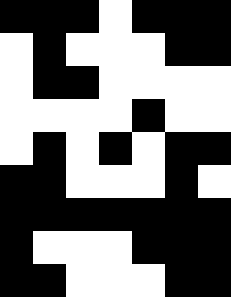[["black", "black", "black", "white", "black", "black", "black"], ["white", "black", "white", "white", "white", "black", "black"], ["white", "black", "black", "white", "white", "white", "white"], ["white", "white", "white", "white", "black", "white", "white"], ["white", "black", "white", "black", "white", "black", "black"], ["black", "black", "white", "white", "white", "black", "white"], ["black", "black", "black", "black", "black", "black", "black"], ["black", "white", "white", "white", "black", "black", "black"], ["black", "black", "white", "white", "white", "black", "black"]]